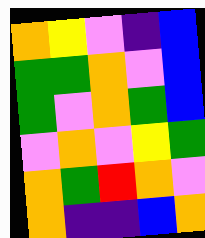[["orange", "yellow", "violet", "indigo", "blue"], ["green", "green", "orange", "violet", "blue"], ["green", "violet", "orange", "green", "blue"], ["violet", "orange", "violet", "yellow", "green"], ["orange", "green", "red", "orange", "violet"], ["orange", "indigo", "indigo", "blue", "orange"]]